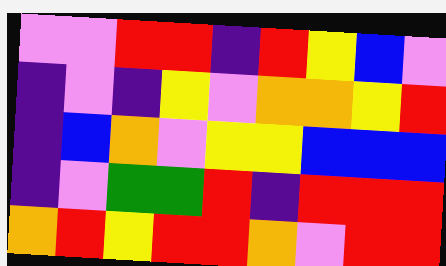[["violet", "violet", "red", "red", "indigo", "red", "yellow", "blue", "violet"], ["indigo", "violet", "indigo", "yellow", "violet", "orange", "orange", "yellow", "red"], ["indigo", "blue", "orange", "violet", "yellow", "yellow", "blue", "blue", "blue"], ["indigo", "violet", "green", "green", "red", "indigo", "red", "red", "red"], ["orange", "red", "yellow", "red", "red", "orange", "violet", "red", "red"]]